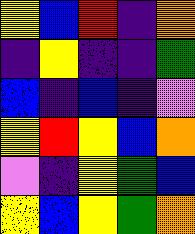[["yellow", "blue", "red", "indigo", "orange"], ["indigo", "yellow", "indigo", "indigo", "green"], ["blue", "indigo", "blue", "indigo", "violet"], ["yellow", "red", "yellow", "blue", "orange"], ["violet", "indigo", "yellow", "green", "blue"], ["yellow", "blue", "yellow", "green", "orange"]]